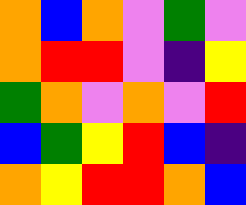[["orange", "blue", "orange", "violet", "green", "violet"], ["orange", "red", "red", "violet", "indigo", "yellow"], ["green", "orange", "violet", "orange", "violet", "red"], ["blue", "green", "yellow", "red", "blue", "indigo"], ["orange", "yellow", "red", "red", "orange", "blue"]]